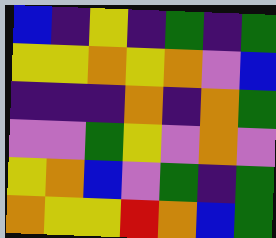[["blue", "indigo", "yellow", "indigo", "green", "indigo", "green"], ["yellow", "yellow", "orange", "yellow", "orange", "violet", "blue"], ["indigo", "indigo", "indigo", "orange", "indigo", "orange", "green"], ["violet", "violet", "green", "yellow", "violet", "orange", "violet"], ["yellow", "orange", "blue", "violet", "green", "indigo", "green"], ["orange", "yellow", "yellow", "red", "orange", "blue", "green"]]